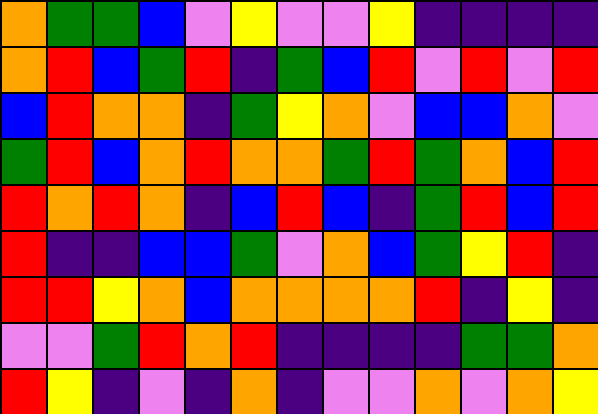[["orange", "green", "green", "blue", "violet", "yellow", "violet", "violet", "yellow", "indigo", "indigo", "indigo", "indigo"], ["orange", "red", "blue", "green", "red", "indigo", "green", "blue", "red", "violet", "red", "violet", "red"], ["blue", "red", "orange", "orange", "indigo", "green", "yellow", "orange", "violet", "blue", "blue", "orange", "violet"], ["green", "red", "blue", "orange", "red", "orange", "orange", "green", "red", "green", "orange", "blue", "red"], ["red", "orange", "red", "orange", "indigo", "blue", "red", "blue", "indigo", "green", "red", "blue", "red"], ["red", "indigo", "indigo", "blue", "blue", "green", "violet", "orange", "blue", "green", "yellow", "red", "indigo"], ["red", "red", "yellow", "orange", "blue", "orange", "orange", "orange", "orange", "red", "indigo", "yellow", "indigo"], ["violet", "violet", "green", "red", "orange", "red", "indigo", "indigo", "indigo", "indigo", "green", "green", "orange"], ["red", "yellow", "indigo", "violet", "indigo", "orange", "indigo", "violet", "violet", "orange", "violet", "orange", "yellow"]]